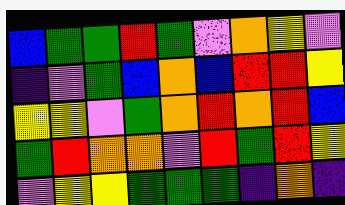[["blue", "green", "green", "red", "green", "violet", "orange", "yellow", "violet"], ["indigo", "violet", "green", "blue", "orange", "blue", "red", "red", "yellow"], ["yellow", "yellow", "violet", "green", "orange", "red", "orange", "red", "blue"], ["green", "red", "orange", "orange", "violet", "red", "green", "red", "yellow"], ["violet", "yellow", "yellow", "green", "green", "green", "indigo", "orange", "indigo"]]